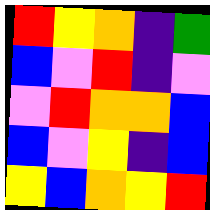[["red", "yellow", "orange", "indigo", "green"], ["blue", "violet", "red", "indigo", "violet"], ["violet", "red", "orange", "orange", "blue"], ["blue", "violet", "yellow", "indigo", "blue"], ["yellow", "blue", "orange", "yellow", "red"]]